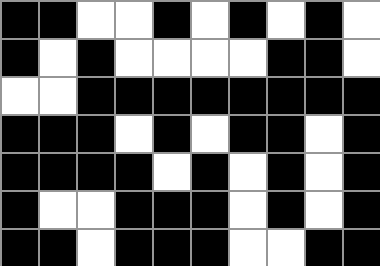[["black", "black", "white", "white", "black", "white", "black", "white", "black", "white"], ["black", "white", "black", "white", "white", "white", "white", "black", "black", "white"], ["white", "white", "black", "black", "black", "black", "black", "black", "black", "black"], ["black", "black", "black", "white", "black", "white", "black", "black", "white", "black"], ["black", "black", "black", "black", "white", "black", "white", "black", "white", "black"], ["black", "white", "white", "black", "black", "black", "white", "black", "white", "black"], ["black", "black", "white", "black", "black", "black", "white", "white", "black", "black"]]